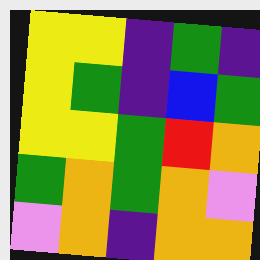[["yellow", "yellow", "indigo", "green", "indigo"], ["yellow", "green", "indigo", "blue", "green"], ["yellow", "yellow", "green", "red", "orange"], ["green", "orange", "green", "orange", "violet"], ["violet", "orange", "indigo", "orange", "orange"]]